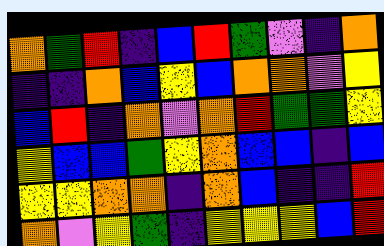[["orange", "green", "red", "indigo", "blue", "red", "green", "violet", "indigo", "orange"], ["indigo", "indigo", "orange", "blue", "yellow", "blue", "orange", "orange", "violet", "yellow"], ["blue", "red", "indigo", "orange", "violet", "orange", "red", "green", "green", "yellow"], ["yellow", "blue", "blue", "green", "yellow", "orange", "blue", "blue", "indigo", "blue"], ["yellow", "yellow", "orange", "orange", "indigo", "orange", "blue", "indigo", "indigo", "red"], ["orange", "violet", "yellow", "green", "indigo", "yellow", "yellow", "yellow", "blue", "red"]]